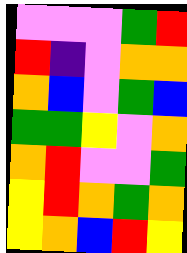[["violet", "violet", "violet", "green", "red"], ["red", "indigo", "violet", "orange", "orange"], ["orange", "blue", "violet", "green", "blue"], ["green", "green", "yellow", "violet", "orange"], ["orange", "red", "violet", "violet", "green"], ["yellow", "red", "orange", "green", "orange"], ["yellow", "orange", "blue", "red", "yellow"]]